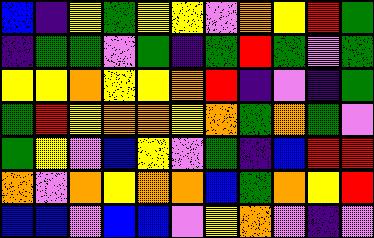[["blue", "indigo", "yellow", "green", "yellow", "yellow", "violet", "orange", "yellow", "red", "green"], ["indigo", "green", "green", "violet", "green", "indigo", "green", "red", "green", "violet", "green"], ["yellow", "yellow", "orange", "yellow", "yellow", "orange", "red", "indigo", "violet", "indigo", "green"], ["green", "red", "yellow", "orange", "orange", "yellow", "orange", "green", "orange", "green", "violet"], ["green", "yellow", "violet", "blue", "yellow", "violet", "green", "indigo", "blue", "red", "red"], ["orange", "violet", "orange", "yellow", "orange", "orange", "blue", "green", "orange", "yellow", "red"], ["blue", "blue", "violet", "blue", "blue", "violet", "yellow", "orange", "violet", "indigo", "violet"]]